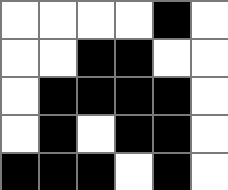[["white", "white", "white", "white", "black", "white"], ["white", "white", "black", "black", "white", "white"], ["white", "black", "black", "black", "black", "white"], ["white", "black", "white", "black", "black", "white"], ["black", "black", "black", "white", "black", "white"]]